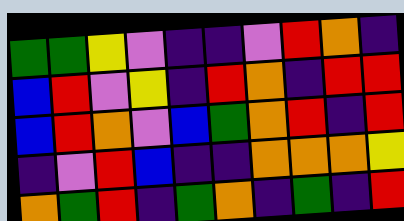[["green", "green", "yellow", "violet", "indigo", "indigo", "violet", "red", "orange", "indigo"], ["blue", "red", "violet", "yellow", "indigo", "red", "orange", "indigo", "red", "red"], ["blue", "red", "orange", "violet", "blue", "green", "orange", "red", "indigo", "red"], ["indigo", "violet", "red", "blue", "indigo", "indigo", "orange", "orange", "orange", "yellow"], ["orange", "green", "red", "indigo", "green", "orange", "indigo", "green", "indigo", "red"]]